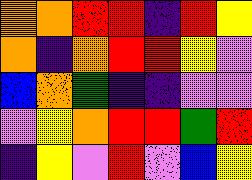[["orange", "orange", "red", "red", "indigo", "red", "yellow"], ["orange", "indigo", "orange", "red", "red", "yellow", "violet"], ["blue", "orange", "green", "indigo", "indigo", "violet", "violet"], ["violet", "yellow", "orange", "red", "red", "green", "red"], ["indigo", "yellow", "violet", "red", "violet", "blue", "yellow"]]